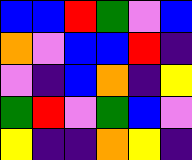[["blue", "blue", "red", "green", "violet", "blue"], ["orange", "violet", "blue", "blue", "red", "indigo"], ["violet", "indigo", "blue", "orange", "indigo", "yellow"], ["green", "red", "violet", "green", "blue", "violet"], ["yellow", "indigo", "indigo", "orange", "yellow", "indigo"]]